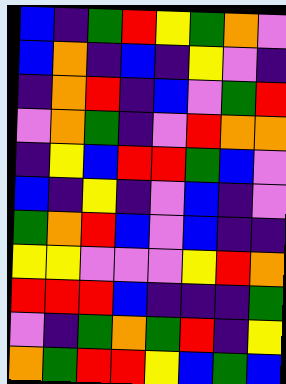[["blue", "indigo", "green", "red", "yellow", "green", "orange", "violet"], ["blue", "orange", "indigo", "blue", "indigo", "yellow", "violet", "indigo"], ["indigo", "orange", "red", "indigo", "blue", "violet", "green", "red"], ["violet", "orange", "green", "indigo", "violet", "red", "orange", "orange"], ["indigo", "yellow", "blue", "red", "red", "green", "blue", "violet"], ["blue", "indigo", "yellow", "indigo", "violet", "blue", "indigo", "violet"], ["green", "orange", "red", "blue", "violet", "blue", "indigo", "indigo"], ["yellow", "yellow", "violet", "violet", "violet", "yellow", "red", "orange"], ["red", "red", "red", "blue", "indigo", "indigo", "indigo", "green"], ["violet", "indigo", "green", "orange", "green", "red", "indigo", "yellow"], ["orange", "green", "red", "red", "yellow", "blue", "green", "blue"]]